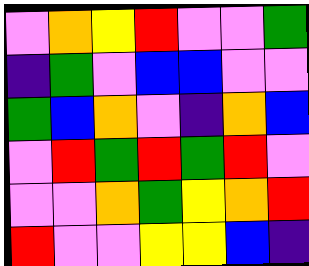[["violet", "orange", "yellow", "red", "violet", "violet", "green"], ["indigo", "green", "violet", "blue", "blue", "violet", "violet"], ["green", "blue", "orange", "violet", "indigo", "orange", "blue"], ["violet", "red", "green", "red", "green", "red", "violet"], ["violet", "violet", "orange", "green", "yellow", "orange", "red"], ["red", "violet", "violet", "yellow", "yellow", "blue", "indigo"]]